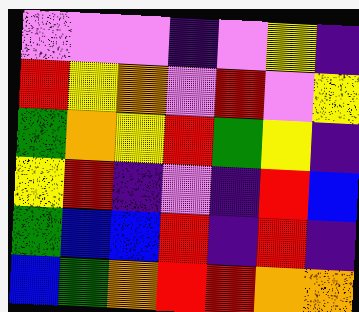[["violet", "violet", "violet", "indigo", "violet", "yellow", "indigo"], ["red", "yellow", "orange", "violet", "red", "violet", "yellow"], ["green", "orange", "yellow", "red", "green", "yellow", "indigo"], ["yellow", "red", "indigo", "violet", "indigo", "red", "blue"], ["green", "blue", "blue", "red", "indigo", "red", "indigo"], ["blue", "green", "orange", "red", "red", "orange", "orange"]]